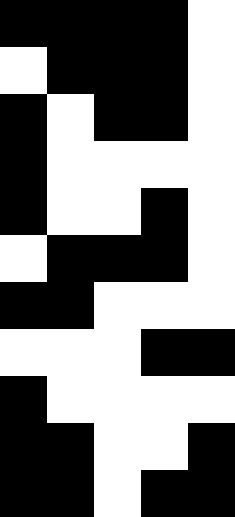[["black", "black", "black", "black", "white"], ["white", "black", "black", "black", "white"], ["black", "white", "black", "black", "white"], ["black", "white", "white", "white", "white"], ["black", "white", "white", "black", "white"], ["white", "black", "black", "black", "white"], ["black", "black", "white", "white", "white"], ["white", "white", "white", "black", "black"], ["black", "white", "white", "white", "white"], ["black", "black", "white", "white", "black"], ["black", "black", "white", "black", "black"]]